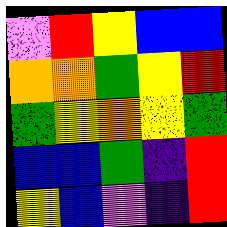[["violet", "red", "yellow", "blue", "blue"], ["orange", "orange", "green", "yellow", "red"], ["green", "yellow", "orange", "yellow", "green"], ["blue", "blue", "green", "indigo", "red"], ["yellow", "blue", "violet", "indigo", "red"]]